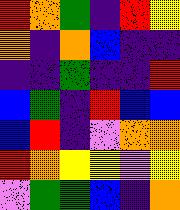[["red", "orange", "green", "indigo", "red", "yellow"], ["orange", "indigo", "orange", "blue", "indigo", "indigo"], ["indigo", "indigo", "green", "indigo", "indigo", "red"], ["blue", "green", "indigo", "red", "blue", "blue"], ["blue", "red", "indigo", "violet", "orange", "orange"], ["red", "orange", "yellow", "yellow", "violet", "yellow"], ["violet", "green", "green", "blue", "indigo", "orange"]]